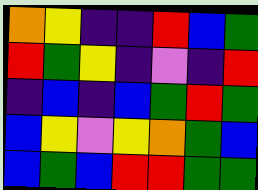[["orange", "yellow", "indigo", "indigo", "red", "blue", "green"], ["red", "green", "yellow", "indigo", "violet", "indigo", "red"], ["indigo", "blue", "indigo", "blue", "green", "red", "green"], ["blue", "yellow", "violet", "yellow", "orange", "green", "blue"], ["blue", "green", "blue", "red", "red", "green", "green"]]